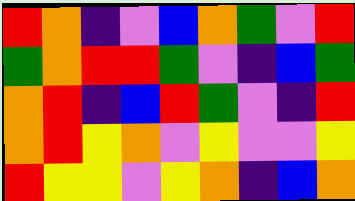[["red", "orange", "indigo", "violet", "blue", "orange", "green", "violet", "red"], ["green", "orange", "red", "red", "green", "violet", "indigo", "blue", "green"], ["orange", "red", "indigo", "blue", "red", "green", "violet", "indigo", "red"], ["orange", "red", "yellow", "orange", "violet", "yellow", "violet", "violet", "yellow"], ["red", "yellow", "yellow", "violet", "yellow", "orange", "indigo", "blue", "orange"]]